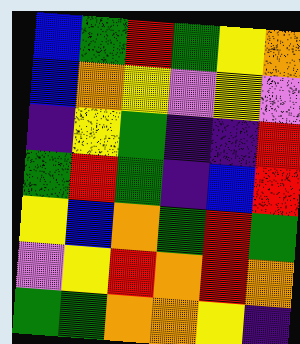[["blue", "green", "red", "green", "yellow", "orange"], ["blue", "orange", "yellow", "violet", "yellow", "violet"], ["indigo", "yellow", "green", "indigo", "indigo", "red"], ["green", "red", "green", "indigo", "blue", "red"], ["yellow", "blue", "orange", "green", "red", "green"], ["violet", "yellow", "red", "orange", "red", "orange"], ["green", "green", "orange", "orange", "yellow", "indigo"]]